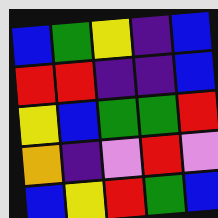[["blue", "green", "yellow", "indigo", "blue"], ["red", "red", "indigo", "indigo", "blue"], ["yellow", "blue", "green", "green", "red"], ["orange", "indigo", "violet", "red", "violet"], ["blue", "yellow", "red", "green", "blue"]]